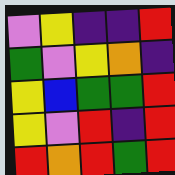[["violet", "yellow", "indigo", "indigo", "red"], ["green", "violet", "yellow", "orange", "indigo"], ["yellow", "blue", "green", "green", "red"], ["yellow", "violet", "red", "indigo", "red"], ["red", "orange", "red", "green", "red"]]